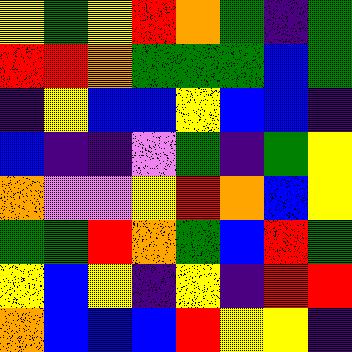[["yellow", "green", "yellow", "red", "orange", "green", "indigo", "green"], ["red", "red", "orange", "green", "green", "green", "blue", "green"], ["indigo", "yellow", "blue", "blue", "yellow", "blue", "blue", "indigo"], ["blue", "indigo", "indigo", "violet", "green", "indigo", "green", "yellow"], ["orange", "violet", "violet", "yellow", "red", "orange", "blue", "yellow"], ["green", "green", "red", "orange", "green", "blue", "red", "green"], ["yellow", "blue", "yellow", "indigo", "yellow", "indigo", "red", "red"], ["orange", "blue", "blue", "blue", "red", "yellow", "yellow", "indigo"]]